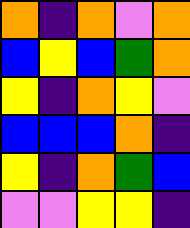[["orange", "indigo", "orange", "violet", "orange"], ["blue", "yellow", "blue", "green", "orange"], ["yellow", "indigo", "orange", "yellow", "violet"], ["blue", "blue", "blue", "orange", "indigo"], ["yellow", "indigo", "orange", "green", "blue"], ["violet", "violet", "yellow", "yellow", "indigo"]]